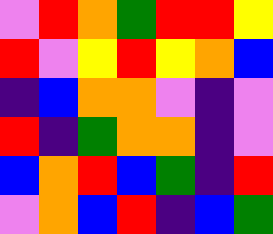[["violet", "red", "orange", "green", "red", "red", "yellow"], ["red", "violet", "yellow", "red", "yellow", "orange", "blue"], ["indigo", "blue", "orange", "orange", "violet", "indigo", "violet"], ["red", "indigo", "green", "orange", "orange", "indigo", "violet"], ["blue", "orange", "red", "blue", "green", "indigo", "red"], ["violet", "orange", "blue", "red", "indigo", "blue", "green"]]